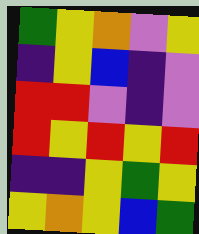[["green", "yellow", "orange", "violet", "yellow"], ["indigo", "yellow", "blue", "indigo", "violet"], ["red", "red", "violet", "indigo", "violet"], ["red", "yellow", "red", "yellow", "red"], ["indigo", "indigo", "yellow", "green", "yellow"], ["yellow", "orange", "yellow", "blue", "green"]]